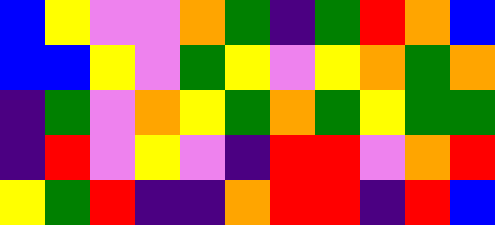[["blue", "yellow", "violet", "violet", "orange", "green", "indigo", "green", "red", "orange", "blue"], ["blue", "blue", "yellow", "violet", "green", "yellow", "violet", "yellow", "orange", "green", "orange"], ["indigo", "green", "violet", "orange", "yellow", "green", "orange", "green", "yellow", "green", "green"], ["indigo", "red", "violet", "yellow", "violet", "indigo", "red", "red", "violet", "orange", "red"], ["yellow", "green", "red", "indigo", "indigo", "orange", "red", "red", "indigo", "red", "blue"]]